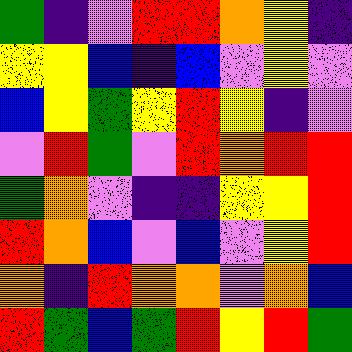[["green", "indigo", "violet", "red", "red", "orange", "yellow", "indigo"], ["yellow", "yellow", "blue", "indigo", "blue", "violet", "yellow", "violet"], ["blue", "yellow", "green", "yellow", "red", "yellow", "indigo", "violet"], ["violet", "red", "green", "violet", "red", "orange", "red", "red"], ["green", "orange", "violet", "indigo", "indigo", "yellow", "yellow", "red"], ["red", "orange", "blue", "violet", "blue", "violet", "yellow", "red"], ["orange", "indigo", "red", "orange", "orange", "violet", "orange", "blue"], ["red", "green", "blue", "green", "red", "yellow", "red", "green"]]